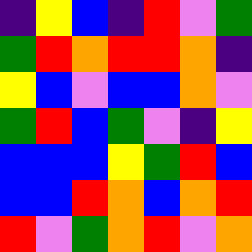[["indigo", "yellow", "blue", "indigo", "red", "violet", "green"], ["green", "red", "orange", "red", "red", "orange", "indigo"], ["yellow", "blue", "violet", "blue", "blue", "orange", "violet"], ["green", "red", "blue", "green", "violet", "indigo", "yellow"], ["blue", "blue", "blue", "yellow", "green", "red", "blue"], ["blue", "blue", "red", "orange", "blue", "orange", "red"], ["red", "violet", "green", "orange", "red", "violet", "orange"]]